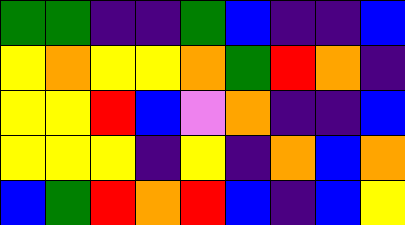[["green", "green", "indigo", "indigo", "green", "blue", "indigo", "indigo", "blue"], ["yellow", "orange", "yellow", "yellow", "orange", "green", "red", "orange", "indigo"], ["yellow", "yellow", "red", "blue", "violet", "orange", "indigo", "indigo", "blue"], ["yellow", "yellow", "yellow", "indigo", "yellow", "indigo", "orange", "blue", "orange"], ["blue", "green", "red", "orange", "red", "blue", "indigo", "blue", "yellow"]]